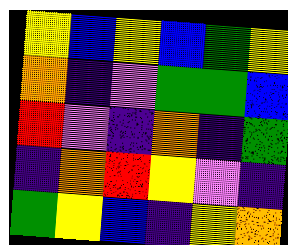[["yellow", "blue", "yellow", "blue", "green", "yellow"], ["orange", "indigo", "violet", "green", "green", "blue"], ["red", "violet", "indigo", "orange", "indigo", "green"], ["indigo", "orange", "red", "yellow", "violet", "indigo"], ["green", "yellow", "blue", "indigo", "yellow", "orange"]]